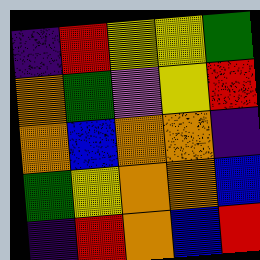[["indigo", "red", "yellow", "yellow", "green"], ["orange", "green", "violet", "yellow", "red"], ["orange", "blue", "orange", "orange", "indigo"], ["green", "yellow", "orange", "orange", "blue"], ["indigo", "red", "orange", "blue", "red"]]